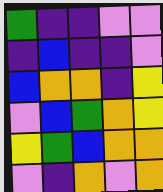[["green", "indigo", "indigo", "violet", "violet"], ["indigo", "blue", "indigo", "indigo", "violet"], ["blue", "orange", "orange", "indigo", "yellow"], ["violet", "blue", "green", "orange", "yellow"], ["yellow", "green", "blue", "orange", "orange"], ["violet", "indigo", "orange", "violet", "orange"]]